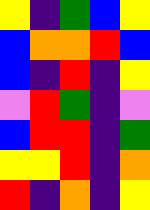[["yellow", "indigo", "green", "blue", "yellow"], ["blue", "orange", "orange", "red", "blue"], ["blue", "indigo", "red", "indigo", "yellow"], ["violet", "red", "green", "indigo", "violet"], ["blue", "red", "red", "indigo", "green"], ["yellow", "yellow", "red", "indigo", "orange"], ["red", "indigo", "orange", "indigo", "yellow"]]